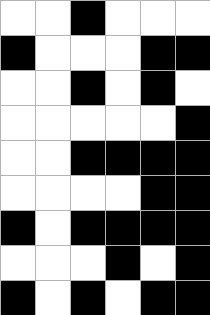[["white", "white", "black", "white", "white", "white"], ["black", "white", "white", "white", "black", "black"], ["white", "white", "black", "white", "black", "white"], ["white", "white", "white", "white", "white", "black"], ["white", "white", "black", "black", "black", "black"], ["white", "white", "white", "white", "black", "black"], ["black", "white", "black", "black", "black", "black"], ["white", "white", "white", "black", "white", "black"], ["black", "white", "black", "white", "black", "black"]]